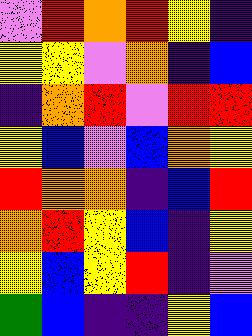[["violet", "red", "orange", "red", "yellow", "indigo"], ["yellow", "yellow", "violet", "orange", "indigo", "blue"], ["indigo", "orange", "red", "violet", "red", "red"], ["yellow", "blue", "violet", "blue", "orange", "yellow"], ["red", "orange", "orange", "indigo", "blue", "red"], ["orange", "red", "yellow", "blue", "indigo", "yellow"], ["yellow", "blue", "yellow", "red", "indigo", "violet"], ["green", "blue", "indigo", "indigo", "yellow", "blue"]]